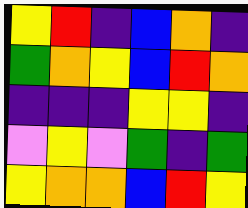[["yellow", "red", "indigo", "blue", "orange", "indigo"], ["green", "orange", "yellow", "blue", "red", "orange"], ["indigo", "indigo", "indigo", "yellow", "yellow", "indigo"], ["violet", "yellow", "violet", "green", "indigo", "green"], ["yellow", "orange", "orange", "blue", "red", "yellow"]]